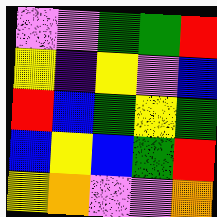[["violet", "violet", "green", "green", "red"], ["yellow", "indigo", "yellow", "violet", "blue"], ["red", "blue", "green", "yellow", "green"], ["blue", "yellow", "blue", "green", "red"], ["yellow", "orange", "violet", "violet", "orange"]]